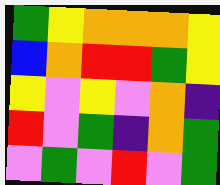[["green", "yellow", "orange", "orange", "orange", "yellow"], ["blue", "orange", "red", "red", "green", "yellow"], ["yellow", "violet", "yellow", "violet", "orange", "indigo"], ["red", "violet", "green", "indigo", "orange", "green"], ["violet", "green", "violet", "red", "violet", "green"]]